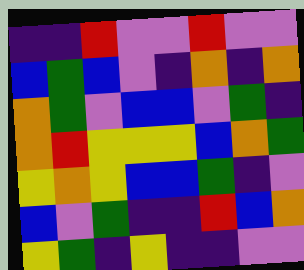[["indigo", "indigo", "red", "violet", "violet", "red", "violet", "violet"], ["blue", "green", "blue", "violet", "indigo", "orange", "indigo", "orange"], ["orange", "green", "violet", "blue", "blue", "violet", "green", "indigo"], ["orange", "red", "yellow", "yellow", "yellow", "blue", "orange", "green"], ["yellow", "orange", "yellow", "blue", "blue", "green", "indigo", "violet"], ["blue", "violet", "green", "indigo", "indigo", "red", "blue", "orange"], ["yellow", "green", "indigo", "yellow", "indigo", "indigo", "violet", "violet"]]